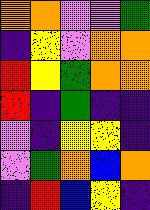[["orange", "orange", "violet", "violet", "green"], ["indigo", "yellow", "violet", "orange", "orange"], ["red", "yellow", "green", "orange", "orange"], ["red", "indigo", "green", "indigo", "indigo"], ["violet", "indigo", "yellow", "yellow", "indigo"], ["violet", "green", "orange", "blue", "orange"], ["indigo", "red", "blue", "yellow", "indigo"]]